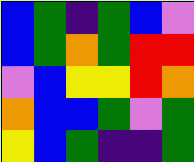[["blue", "green", "indigo", "green", "blue", "violet"], ["blue", "green", "orange", "green", "red", "red"], ["violet", "blue", "yellow", "yellow", "red", "orange"], ["orange", "blue", "blue", "green", "violet", "green"], ["yellow", "blue", "green", "indigo", "indigo", "green"]]